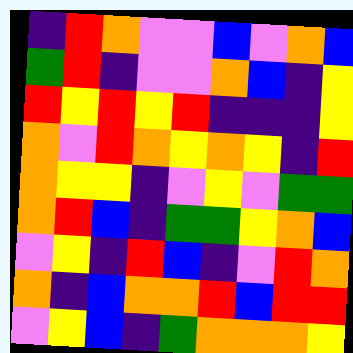[["indigo", "red", "orange", "violet", "violet", "blue", "violet", "orange", "blue"], ["green", "red", "indigo", "violet", "violet", "orange", "blue", "indigo", "yellow"], ["red", "yellow", "red", "yellow", "red", "indigo", "indigo", "indigo", "yellow"], ["orange", "violet", "red", "orange", "yellow", "orange", "yellow", "indigo", "red"], ["orange", "yellow", "yellow", "indigo", "violet", "yellow", "violet", "green", "green"], ["orange", "red", "blue", "indigo", "green", "green", "yellow", "orange", "blue"], ["violet", "yellow", "indigo", "red", "blue", "indigo", "violet", "red", "orange"], ["orange", "indigo", "blue", "orange", "orange", "red", "blue", "red", "red"], ["violet", "yellow", "blue", "indigo", "green", "orange", "orange", "orange", "yellow"]]